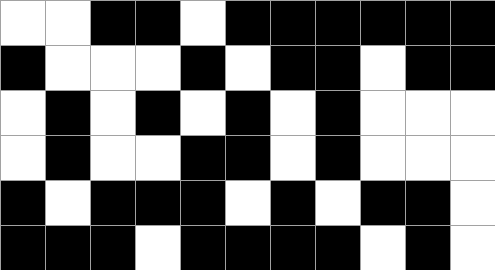[["white", "white", "black", "black", "white", "black", "black", "black", "black", "black", "black"], ["black", "white", "white", "white", "black", "white", "black", "black", "white", "black", "black"], ["white", "black", "white", "black", "white", "black", "white", "black", "white", "white", "white"], ["white", "black", "white", "white", "black", "black", "white", "black", "white", "white", "white"], ["black", "white", "black", "black", "black", "white", "black", "white", "black", "black", "white"], ["black", "black", "black", "white", "black", "black", "black", "black", "white", "black", "white"]]